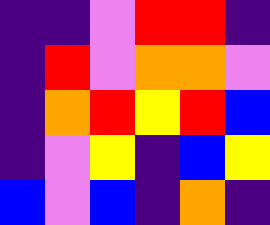[["indigo", "indigo", "violet", "red", "red", "indigo"], ["indigo", "red", "violet", "orange", "orange", "violet"], ["indigo", "orange", "red", "yellow", "red", "blue"], ["indigo", "violet", "yellow", "indigo", "blue", "yellow"], ["blue", "violet", "blue", "indigo", "orange", "indigo"]]